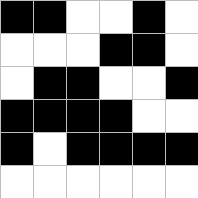[["black", "black", "white", "white", "black", "white"], ["white", "white", "white", "black", "black", "white"], ["white", "black", "black", "white", "white", "black"], ["black", "black", "black", "black", "white", "white"], ["black", "white", "black", "black", "black", "black"], ["white", "white", "white", "white", "white", "white"]]